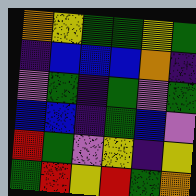[["orange", "yellow", "green", "green", "yellow", "green"], ["indigo", "blue", "blue", "blue", "orange", "indigo"], ["violet", "green", "indigo", "green", "violet", "green"], ["blue", "blue", "indigo", "green", "blue", "violet"], ["red", "green", "violet", "yellow", "indigo", "yellow"], ["green", "red", "yellow", "red", "green", "orange"]]